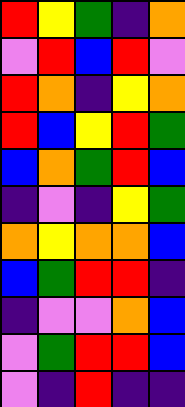[["red", "yellow", "green", "indigo", "orange"], ["violet", "red", "blue", "red", "violet"], ["red", "orange", "indigo", "yellow", "orange"], ["red", "blue", "yellow", "red", "green"], ["blue", "orange", "green", "red", "blue"], ["indigo", "violet", "indigo", "yellow", "green"], ["orange", "yellow", "orange", "orange", "blue"], ["blue", "green", "red", "red", "indigo"], ["indigo", "violet", "violet", "orange", "blue"], ["violet", "green", "red", "red", "blue"], ["violet", "indigo", "red", "indigo", "indigo"]]